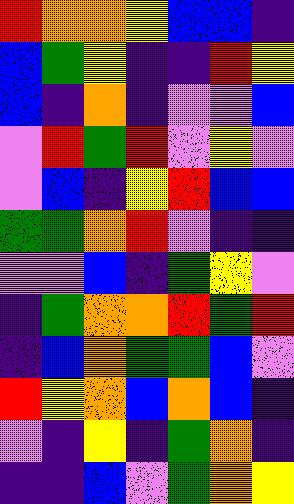[["red", "orange", "orange", "yellow", "blue", "blue", "indigo"], ["blue", "green", "yellow", "indigo", "indigo", "red", "yellow"], ["blue", "indigo", "orange", "indigo", "violet", "violet", "blue"], ["violet", "red", "green", "red", "violet", "yellow", "violet"], ["violet", "blue", "indigo", "yellow", "red", "blue", "blue"], ["green", "green", "orange", "red", "violet", "indigo", "indigo"], ["violet", "violet", "blue", "indigo", "green", "yellow", "violet"], ["indigo", "green", "orange", "orange", "red", "green", "red"], ["indigo", "blue", "orange", "green", "green", "blue", "violet"], ["red", "yellow", "orange", "blue", "orange", "blue", "indigo"], ["violet", "indigo", "yellow", "indigo", "green", "orange", "indigo"], ["indigo", "indigo", "blue", "violet", "green", "orange", "yellow"]]